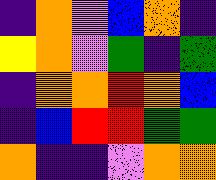[["indigo", "orange", "violet", "blue", "orange", "indigo"], ["yellow", "orange", "violet", "green", "indigo", "green"], ["indigo", "orange", "orange", "red", "orange", "blue"], ["indigo", "blue", "red", "red", "green", "green"], ["orange", "indigo", "indigo", "violet", "orange", "orange"]]